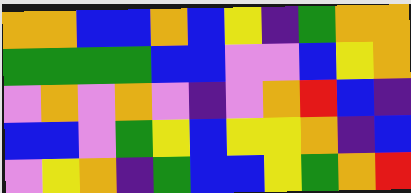[["orange", "orange", "blue", "blue", "orange", "blue", "yellow", "indigo", "green", "orange", "orange"], ["green", "green", "green", "green", "blue", "blue", "violet", "violet", "blue", "yellow", "orange"], ["violet", "orange", "violet", "orange", "violet", "indigo", "violet", "orange", "red", "blue", "indigo"], ["blue", "blue", "violet", "green", "yellow", "blue", "yellow", "yellow", "orange", "indigo", "blue"], ["violet", "yellow", "orange", "indigo", "green", "blue", "blue", "yellow", "green", "orange", "red"]]